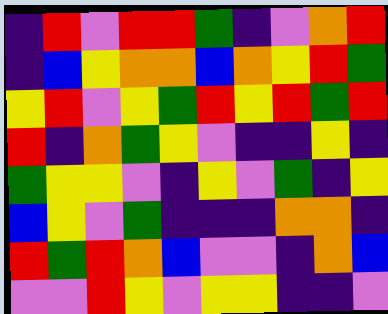[["indigo", "red", "violet", "red", "red", "green", "indigo", "violet", "orange", "red"], ["indigo", "blue", "yellow", "orange", "orange", "blue", "orange", "yellow", "red", "green"], ["yellow", "red", "violet", "yellow", "green", "red", "yellow", "red", "green", "red"], ["red", "indigo", "orange", "green", "yellow", "violet", "indigo", "indigo", "yellow", "indigo"], ["green", "yellow", "yellow", "violet", "indigo", "yellow", "violet", "green", "indigo", "yellow"], ["blue", "yellow", "violet", "green", "indigo", "indigo", "indigo", "orange", "orange", "indigo"], ["red", "green", "red", "orange", "blue", "violet", "violet", "indigo", "orange", "blue"], ["violet", "violet", "red", "yellow", "violet", "yellow", "yellow", "indigo", "indigo", "violet"]]